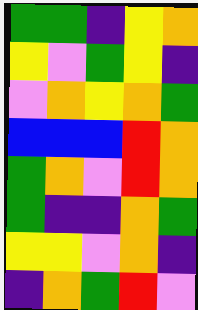[["green", "green", "indigo", "yellow", "orange"], ["yellow", "violet", "green", "yellow", "indigo"], ["violet", "orange", "yellow", "orange", "green"], ["blue", "blue", "blue", "red", "orange"], ["green", "orange", "violet", "red", "orange"], ["green", "indigo", "indigo", "orange", "green"], ["yellow", "yellow", "violet", "orange", "indigo"], ["indigo", "orange", "green", "red", "violet"]]